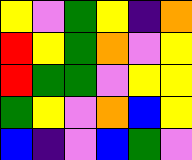[["yellow", "violet", "green", "yellow", "indigo", "orange"], ["red", "yellow", "green", "orange", "violet", "yellow"], ["red", "green", "green", "violet", "yellow", "yellow"], ["green", "yellow", "violet", "orange", "blue", "yellow"], ["blue", "indigo", "violet", "blue", "green", "violet"]]